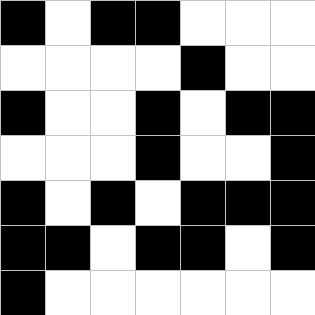[["black", "white", "black", "black", "white", "white", "white"], ["white", "white", "white", "white", "black", "white", "white"], ["black", "white", "white", "black", "white", "black", "black"], ["white", "white", "white", "black", "white", "white", "black"], ["black", "white", "black", "white", "black", "black", "black"], ["black", "black", "white", "black", "black", "white", "black"], ["black", "white", "white", "white", "white", "white", "white"]]